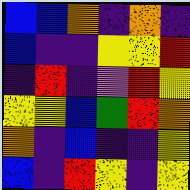[["blue", "blue", "orange", "indigo", "orange", "indigo"], ["blue", "indigo", "indigo", "yellow", "yellow", "red"], ["indigo", "red", "indigo", "violet", "red", "yellow"], ["yellow", "yellow", "blue", "green", "red", "orange"], ["orange", "indigo", "blue", "indigo", "indigo", "yellow"], ["blue", "indigo", "red", "yellow", "indigo", "yellow"]]